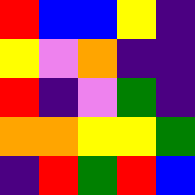[["red", "blue", "blue", "yellow", "indigo"], ["yellow", "violet", "orange", "indigo", "indigo"], ["red", "indigo", "violet", "green", "indigo"], ["orange", "orange", "yellow", "yellow", "green"], ["indigo", "red", "green", "red", "blue"]]